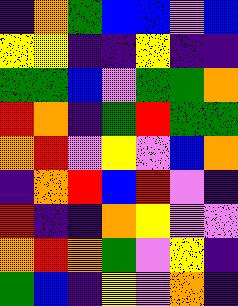[["indigo", "orange", "green", "blue", "blue", "violet", "blue"], ["yellow", "yellow", "indigo", "indigo", "yellow", "indigo", "indigo"], ["green", "green", "blue", "violet", "green", "green", "orange"], ["red", "orange", "indigo", "green", "red", "green", "green"], ["orange", "red", "violet", "yellow", "violet", "blue", "orange"], ["indigo", "orange", "red", "blue", "red", "violet", "indigo"], ["red", "indigo", "indigo", "orange", "yellow", "violet", "violet"], ["orange", "red", "orange", "green", "violet", "yellow", "indigo"], ["green", "blue", "indigo", "yellow", "violet", "orange", "indigo"]]